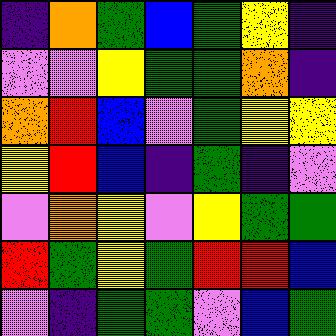[["indigo", "orange", "green", "blue", "green", "yellow", "indigo"], ["violet", "violet", "yellow", "green", "green", "orange", "indigo"], ["orange", "red", "blue", "violet", "green", "yellow", "yellow"], ["yellow", "red", "blue", "indigo", "green", "indigo", "violet"], ["violet", "orange", "yellow", "violet", "yellow", "green", "green"], ["red", "green", "yellow", "green", "red", "red", "blue"], ["violet", "indigo", "green", "green", "violet", "blue", "green"]]